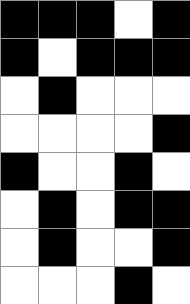[["black", "black", "black", "white", "black"], ["black", "white", "black", "black", "black"], ["white", "black", "white", "white", "white"], ["white", "white", "white", "white", "black"], ["black", "white", "white", "black", "white"], ["white", "black", "white", "black", "black"], ["white", "black", "white", "white", "black"], ["white", "white", "white", "black", "white"]]